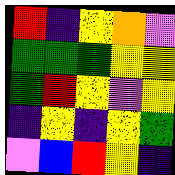[["red", "indigo", "yellow", "orange", "violet"], ["green", "green", "green", "yellow", "yellow"], ["green", "red", "yellow", "violet", "yellow"], ["indigo", "yellow", "indigo", "yellow", "green"], ["violet", "blue", "red", "yellow", "indigo"]]